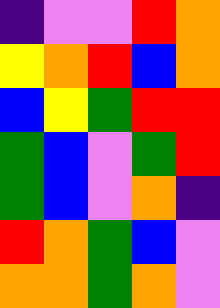[["indigo", "violet", "violet", "red", "orange"], ["yellow", "orange", "red", "blue", "orange"], ["blue", "yellow", "green", "red", "red"], ["green", "blue", "violet", "green", "red"], ["green", "blue", "violet", "orange", "indigo"], ["red", "orange", "green", "blue", "violet"], ["orange", "orange", "green", "orange", "violet"]]